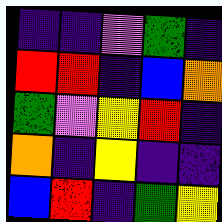[["indigo", "indigo", "violet", "green", "indigo"], ["red", "red", "indigo", "blue", "orange"], ["green", "violet", "yellow", "red", "indigo"], ["orange", "indigo", "yellow", "indigo", "indigo"], ["blue", "red", "indigo", "green", "yellow"]]